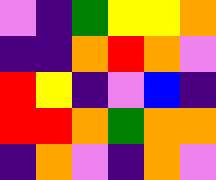[["violet", "indigo", "green", "yellow", "yellow", "orange"], ["indigo", "indigo", "orange", "red", "orange", "violet"], ["red", "yellow", "indigo", "violet", "blue", "indigo"], ["red", "red", "orange", "green", "orange", "orange"], ["indigo", "orange", "violet", "indigo", "orange", "violet"]]